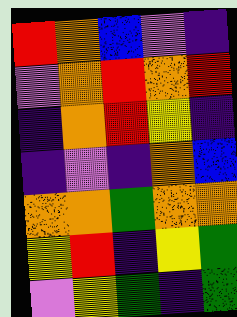[["red", "orange", "blue", "violet", "indigo"], ["violet", "orange", "red", "orange", "red"], ["indigo", "orange", "red", "yellow", "indigo"], ["indigo", "violet", "indigo", "orange", "blue"], ["orange", "orange", "green", "orange", "orange"], ["yellow", "red", "indigo", "yellow", "green"], ["violet", "yellow", "green", "indigo", "green"]]